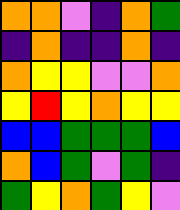[["orange", "orange", "violet", "indigo", "orange", "green"], ["indigo", "orange", "indigo", "indigo", "orange", "indigo"], ["orange", "yellow", "yellow", "violet", "violet", "orange"], ["yellow", "red", "yellow", "orange", "yellow", "yellow"], ["blue", "blue", "green", "green", "green", "blue"], ["orange", "blue", "green", "violet", "green", "indigo"], ["green", "yellow", "orange", "green", "yellow", "violet"]]